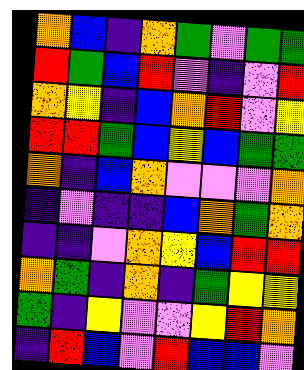[["orange", "blue", "indigo", "orange", "green", "violet", "green", "green"], ["red", "green", "blue", "red", "violet", "indigo", "violet", "red"], ["orange", "yellow", "indigo", "blue", "orange", "red", "violet", "yellow"], ["red", "red", "green", "blue", "yellow", "blue", "green", "green"], ["orange", "indigo", "blue", "orange", "violet", "violet", "violet", "orange"], ["indigo", "violet", "indigo", "indigo", "blue", "orange", "green", "orange"], ["indigo", "indigo", "violet", "orange", "yellow", "blue", "red", "red"], ["orange", "green", "indigo", "orange", "indigo", "green", "yellow", "yellow"], ["green", "indigo", "yellow", "violet", "violet", "yellow", "red", "orange"], ["indigo", "red", "blue", "violet", "red", "blue", "blue", "violet"]]